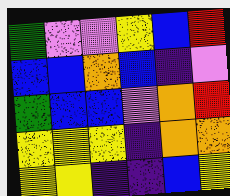[["green", "violet", "violet", "yellow", "blue", "red"], ["blue", "blue", "orange", "blue", "indigo", "violet"], ["green", "blue", "blue", "violet", "orange", "red"], ["yellow", "yellow", "yellow", "indigo", "orange", "orange"], ["yellow", "yellow", "indigo", "indigo", "blue", "yellow"]]